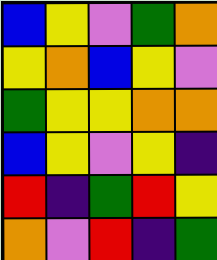[["blue", "yellow", "violet", "green", "orange"], ["yellow", "orange", "blue", "yellow", "violet"], ["green", "yellow", "yellow", "orange", "orange"], ["blue", "yellow", "violet", "yellow", "indigo"], ["red", "indigo", "green", "red", "yellow"], ["orange", "violet", "red", "indigo", "green"]]